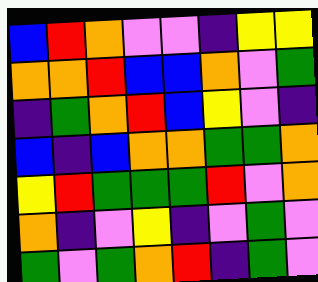[["blue", "red", "orange", "violet", "violet", "indigo", "yellow", "yellow"], ["orange", "orange", "red", "blue", "blue", "orange", "violet", "green"], ["indigo", "green", "orange", "red", "blue", "yellow", "violet", "indigo"], ["blue", "indigo", "blue", "orange", "orange", "green", "green", "orange"], ["yellow", "red", "green", "green", "green", "red", "violet", "orange"], ["orange", "indigo", "violet", "yellow", "indigo", "violet", "green", "violet"], ["green", "violet", "green", "orange", "red", "indigo", "green", "violet"]]